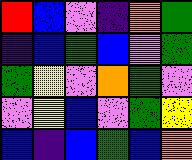[["red", "blue", "violet", "indigo", "orange", "green"], ["indigo", "blue", "green", "blue", "violet", "green"], ["green", "yellow", "violet", "orange", "green", "violet"], ["violet", "yellow", "blue", "violet", "green", "yellow"], ["blue", "indigo", "blue", "green", "blue", "orange"]]